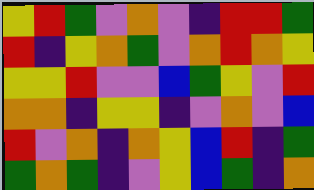[["yellow", "red", "green", "violet", "orange", "violet", "indigo", "red", "red", "green"], ["red", "indigo", "yellow", "orange", "green", "violet", "orange", "red", "orange", "yellow"], ["yellow", "yellow", "red", "violet", "violet", "blue", "green", "yellow", "violet", "red"], ["orange", "orange", "indigo", "yellow", "yellow", "indigo", "violet", "orange", "violet", "blue"], ["red", "violet", "orange", "indigo", "orange", "yellow", "blue", "red", "indigo", "green"], ["green", "orange", "green", "indigo", "violet", "yellow", "blue", "green", "indigo", "orange"]]